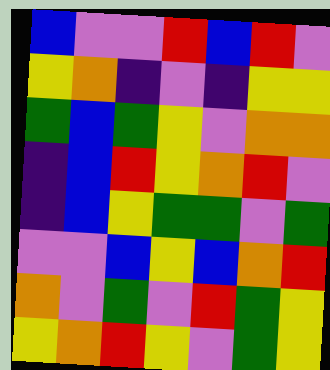[["blue", "violet", "violet", "red", "blue", "red", "violet"], ["yellow", "orange", "indigo", "violet", "indigo", "yellow", "yellow"], ["green", "blue", "green", "yellow", "violet", "orange", "orange"], ["indigo", "blue", "red", "yellow", "orange", "red", "violet"], ["indigo", "blue", "yellow", "green", "green", "violet", "green"], ["violet", "violet", "blue", "yellow", "blue", "orange", "red"], ["orange", "violet", "green", "violet", "red", "green", "yellow"], ["yellow", "orange", "red", "yellow", "violet", "green", "yellow"]]